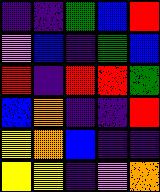[["indigo", "indigo", "green", "blue", "red"], ["violet", "blue", "indigo", "green", "blue"], ["red", "indigo", "red", "red", "green"], ["blue", "orange", "indigo", "indigo", "red"], ["yellow", "orange", "blue", "indigo", "indigo"], ["yellow", "yellow", "indigo", "violet", "orange"]]